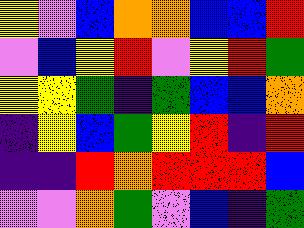[["yellow", "violet", "blue", "orange", "orange", "blue", "blue", "red"], ["violet", "blue", "yellow", "red", "violet", "yellow", "red", "green"], ["yellow", "yellow", "green", "indigo", "green", "blue", "blue", "orange"], ["indigo", "yellow", "blue", "green", "yellow", "red", "indigo", "red"], ["indigo", "indigo", "red", "orange", "red", "red", "red", "blue"], ["violet", "violet", "orange", "green", "violet", "blue", "indigo", "green"]]